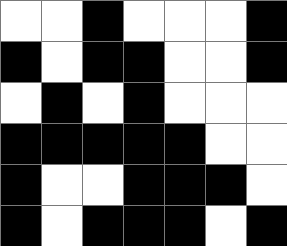[["white", "white", "black", "white", "white", "white", "black"], ["black", "white", "black", "black", "white", "white", "black"], ["white", "black", "white", "black", "white", "white", "white"], ["black", "black", "black", "black", "black", "white", "white"], ["black", "white", "white", "black", "black", "black", "white"], ["black", "white", "black", "black", "black", "white", "black"]]